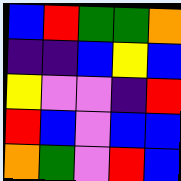[["blue", "red", "green", "green", "orange"], ["indigo", "indigo", "blue", "yellow", "blue"], ["yellow", "violet", "violet", "indigo", "red"], ["red", "blue", "violet", "blue", "blue"], ["orange", "green", "violet", "red", "blue"]]